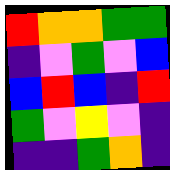[["red", "orange", "orange", "green", "green"], ["indigo", "violet", "green", "violet", "blue"], ["blue", "red", "blue", "indigo", "red"], ["green", "violet", "yellow", "violet", "indigo"], ["indigo", "indigo", "green", "orange", "indigo"]]